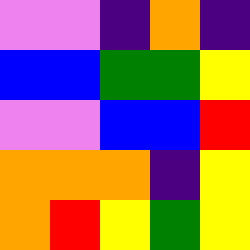[["violet", "violet", "indigo", "orange", "indigo"], ["blue", "blue", "green", "green", "yellow"], ["violet", "violet", "blue", "blue", "red"], ["orange", "orange", "orange", "indigo", "yellow"], ["orange", "red", "yellow", "green", "yellow"]]